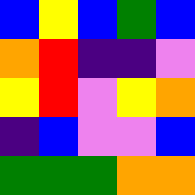[["blue", "yellow", "blue", "green", "blue"], ["orange", "red", "indigo", "indigo", "violet"], ["yellow", "red", "violet", "yellow", "orange"], ["indigo", "blue", "violet", "violet", "blue"], ["green", "green", "green", "orange", "orange"]]